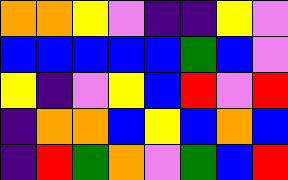[["orange", "orange", "yellow", "violet", "indigo", "indigo", "yellow", "violet"], ["blue", "blue", "blue", "blue", "blue", "green", "blue", "violet"], ["yellow", "indigo", "violet", "yellow", "blue", "red", "violet", "red"], ["indigo", "orange", "orange", "blue", "yellow", "blue", "orange", "blue"], ["indigo", "red", "green", "orange", "violet", "green", "blue", "red"]]